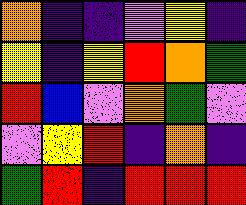[["orange", "indigo", "indigo", "violet", "yellow", "indigo"], ["yellow", "indigo", "yellow", "red", "orange", "green"], ["red", "blue", "violet", "orange", "green", "violet"], ["violet", "yellow", "red", "indigo", "orange", "indigo"], ["green", "red", "indigo", "red", "red", "red"]]